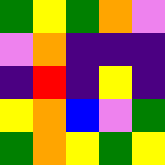[["green", "yellow", "green", "orange", "violet"], ["violet", "orange", "indigo", "indigo", "indigo"], ["indigo", "red", "indigo", "yellow", "indigo"], ["yellow", "orange", "blue", "violet", "green"], ["green", "orange", "yellow", "green", "yellow"]]